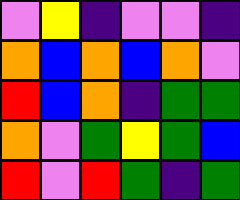[["violet", "yellow", "indigo", "violet", "violet", "indigo"], ["orange", "blue", "orange", "blue", "orange", "violet"], ["red", "blue", "orange", "indigo", "green", "green"], ["orange", "violet", "green", "yellow", "green", "blue"], ["red", "violet", "red", "green", "indigo", "green"]]